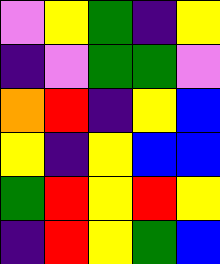[["violet", "yellow", "green", "indigo", "yellow"], ["indigo", "violet", "green", "green", "violet"], ["orange", "red", "indigo", "yellow", "blue"], ["yellow", "indigo", "yellow", "blue", "blue"], ["green", "red", "yellow", "red", "yellow"], ["indigo", "red", "yellow", "green", "blue"]]